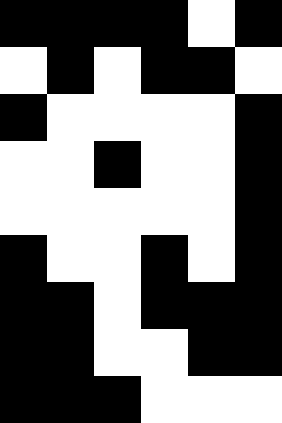[["black", "black", "black", "black", "white", "black"], ["white", "black", "white", "black", "black", "white"], ["black", "white", "white", "white", "white", "black"], ["white", "white", "black", "white", "white", "black"], ["white", "white", "white", "white", "white", "black"], ["black", "white", "white", "black", "white", "black"], ["black", "black", "white", "black", "black", "black"], ["black", "black", "white", "white", "black", "black"], ["black", "black", "black", "white", "white", "white"]]